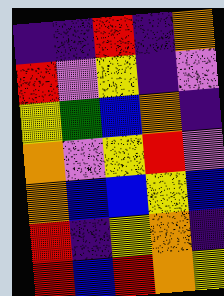[["indigo", "indigo", "red", "indigo", "orange"], ["red", "violet", "yellow", "indigo", "violet"], ["yellow", "green", "blue", "orange", "indigo"], ["orange", "violet", "yellow", "red", "violet"], ["orange", "blue", "blue", "yellow", "blue"], ["red", "indigo", "yellow", "orange", "indigo"], ["red", "blue", "red", "orange", "yellow"]]